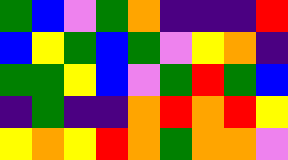[["green", "blue", "violet", "green", "orange", "indigo", "indigo", "indigo", "red"], ["blue", "yellow", "green", "blue", "green", "violet", "yellow", "orange", "indigo"], ["green", "green", "yellow", "blue", "violet", "green", "red", "green", "blue"], ["indigo", "green", "indigo", "indigo", "orange", "red", "orange", "red", "yellow"], ["yellow", "orange", "yellow", "red", "orange", "green", "orange", "orange", "violet"]]